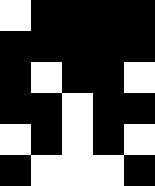[["white", "black", "black", "black", "black"], ["black", "black", "black", "black", "black"], ["black", "white", "black", "black", "white"], ["black", "black", "white", "black", "black"], ["white", "black", "white", "black", "white"], ["black", "white", "white", "white", "black"]]